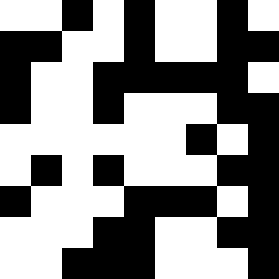[["white", "white", "black", "white", "black", "white", "white", "black", "white"], ["black", "black", "white", "white", "black", "white", "white", "black", "black"], ["black", "white", "white", "black", "black", "black", "black", "black", "white"], ["black", "white", "white", "black", "white", "white", "white", "black", "black"], ["white", "white", "white", "white", "white", "white", "black", "white", "black"], ["white", "black", "white", "black", "white", "white", "white", "black", "black"], ["black", "white", "white", "white", "black", "black", "black", "white", "black"], ["white", "white", "white", "black", "black", "white", "white", "black", "black"], ["white", "white", "black", "black", "black", "white", "white", "white", "black"]]